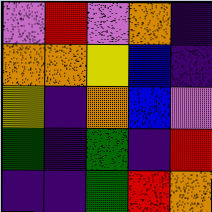[["violet", "red", "violet", "orange", "indigo"], ["orange", "orange", "yellow", "blue", "indigo"], ["yellow", "indigo", "orange", "blue", "violet"], ["green", "indigo", "green", "indigo", "red"], ["indigo", "indigo", "green", "red", "orange"]]